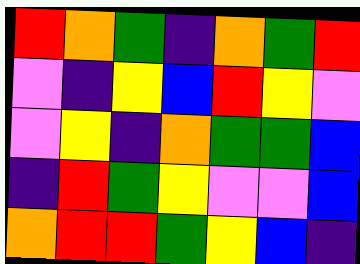[["red", "orange", "green", "indigo", "orange", "green", "red"], ["violet", "indigo", "yellow", "blue", "red", "yellow", "violet"], ["violet", "yellow", "indigo", "orange", "green", "green", "blue"], ["indigo", "red", "green", "yellow", "violet", "violet", "blue"], ["orange", "red", "red", "green", "yellow", "blue", "indigo"]]